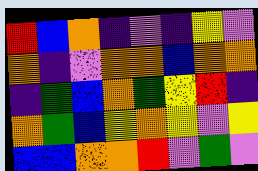[["red", "blue", "orange", "indigo", "violet", "indigo", "yellow", "violet"], ["orange", "indigo", "violet", "orange", "orange", "blue", "orange", "orange"], ["indigo", "green", "blue", "orange", "green", "yellow", "red", "indigo"], ["orange", "green", "blue", "yellow", "orange", "yellow", "violet", "yellow"], ["blue", "blue", "orange", "orange", "red", "violet", "green", "violet"]]